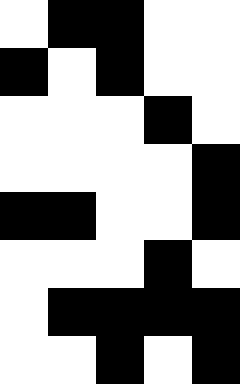[["white", "black", "black", "white", "white"], ["black", "white", "black", "white", "white"], ["white", "white", "white", "black", "white"], ["white", "white", "white", "white", "black"], ["black", "black", "white", "white", "black"], ["white", "white", "white", "black", "white"], ["white", "black", "black", "black", "black"], ["white", "white", "black", "white", "black"]]